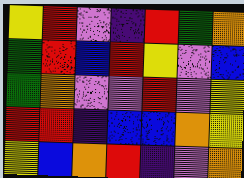[["yellow", "red", "violet", "indigo", "red", "green", "orange"], ["green", "red", "blue", "red", "yellow", "violet", "blue"], ["green", "orange", "violet", "violet", "red", "violet", "yellow"], ["red", "red", "indigo", "blue", "blue", "orange", "yellow"], ["yellow", "blue", "orange", "red", "indigo", "violet", "orange"]]